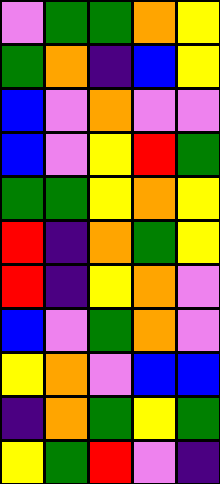[["violet", "green", "green", "orange", "yellow"], ["green", "orange", "indigo", "blue", "yellow"], ["blue", "violet", "orange", "violet", "violet"], ["blue", "violet", "yellow", "red", "green"], ["green", "green", "yellow", "orange", "yellow"], ["red", "indigo", "orange", "green", "yellow"], ["red", "indigo", "yellow", "orange", "violet"], ["blue", "violet", "green", "orange", "violet"], ["yellow", "orange", "violet", "blue", "blue"], ["indigo", "orange", "green", "yellow", "green"], ["yellow", "green", "red", "violet", "indigo"]]